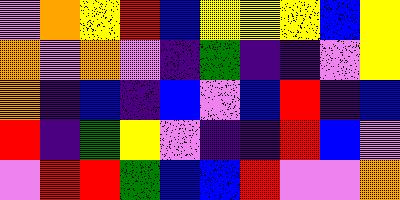[["violet", "orange", "yellow", "red", "blue", "yellow", "yellow", "yellow", "blue", "yellow"], ["orange", "violet", "orange", "violet", "indigo", "green", "indigo", "indigo", "violet", "yellow"], ["orange", "indigo", "blue", "indigo", "blue", "violet", "blue", "red", "indigo", "blue"], ["red", "indigo", "green", "yellow", "violet", "indigo", "indigo", "red", "blue", "violet"], ["violet", "red", "red", "green", "blue", "blue", "red", "violet", "violet", "orange"]]